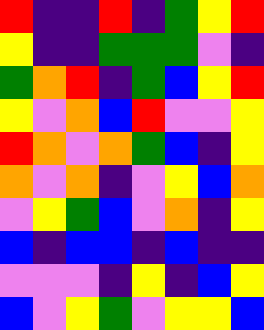[["red", "indigo", "indigo", "red", "indigo", "green", "yellow", "red"], ["yellow", "indigo", "indigo", "green", "green", "green", "violet", "indigo"], ["green", "orange", "red", "indigo", "green", "blue", "yellow", "red"], ["yellow", "violet", "orange", "blue", "red", "violet", "violet", "yellow"], ["red", "orange", "violet", "orange", "green", "blue", "indigo", "yellow"], ["orange", "violet", "orange", "indigo", "violet", "yellow", "blue", "orange"], ["violet", "yellow", "green", "blue", "violet", "orange", "indigo", "yellow"], ["blue", "indigo", "blue", "blue", "indigo", "blue", "indigo", "indigo"], ["violet", "violet", "violet", "indigo", "yellow", "indigo", "blue", "yellow"], ["blue", "violet", "yellow", "green", "violet", "yellow", "yellow", "blue"]]